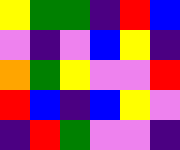[["yellow", "green", "green", "indigo", "red", "blue"], ["violet", "indigo", "violet", "blue", "yellow", "indigo"], ["orange", "green", "yellow", "violet", "violet", "red"], ["red", "blue", "indigo", "blue", "yellow", "violet"], ["indigo", "red", "green", "violet", "violet", "indigo"]]